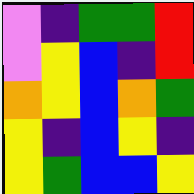[["violet", "indigo", "green", "green", "red"], ["violet", "yellow", "blue", "indigo", "red"], ["orange", "yellow", "blue", "orange", "green"], ["yellow", "indigo", "blue", "yellow", "indigo"], ["yellow", "green", "blue", "blue", "yellow"]]